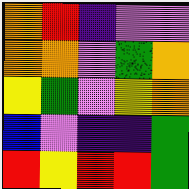[["orange", "red", "indigo", "violet", "violet"], ["orange", "orange", "violet", "green", "orange"], ["yellow", "green", "violet", "yellow", "orange"], ["blue", "violet", "indigo", "indigo", "green"], ["red", "yellow", "red", "red", "green"]]